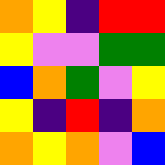[["orange", "yellow", "indigo", "red", "red"], ["yellow", "violet", "violet", "green", "green"], ["blue", "orange", "green", "violet", "yellow"], ["yellow", "indigo", "red", "indigo", "orange"], ["orange", "yellow", "orange", "violet", "blue"]]